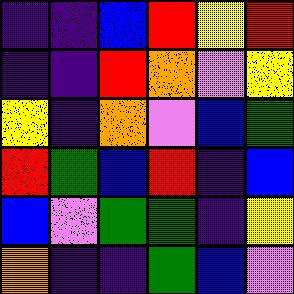[["indigo", "indigo", "blue", "red", "yellow", "red"], ["indigo", "indigo", "red", "orange", "violet", "yellow"], ["yellow", "indigo", "orange", "violet", "blue", "green"], ["red", "green", "blue", "red", "indigo", "blue"], ["blue", "violet", "green", "green", "indigo", "yellow"], ["orange", "indigo", "indigo", "green", "blue", "violet"]]